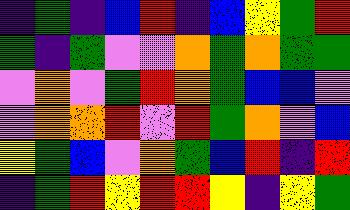[["indigo", "green", "indigo", "blue", "red", "indigo", "blue", "yellow", "green", "red"], ["green", "indigo", "green", "violet", "violet", "orange", "green", "orange", "green", "green"], ["violet", "orange", "violet", "green", "red", "orange", "green", "blue", "blue", "violet"], ["violet", "orange", "orange", "red", "violet", "red", "green", "orange", "violet", "blue"], ["yellow", "green", "blue", "violet", "orange", "green", "blue", "red", "indigo", "red"], ["indigo", "green", "red", "yellow", "red", "red", "yellow", "indigo", "yellow", "green"]]